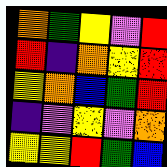[["orange", "green", "yellow", "violet", "red"], ["red", "indigo", "orange", "yellow", "red"], ["yellow", "orange", "blue", "green", "red"], ["indigo", "violet", "yellow", "violet", "orange"], ["yellow", "yellow", "red", "green", "blue"]]